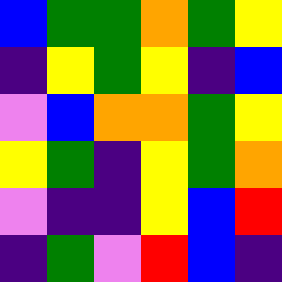[["blue", "green", "green", "orange", "green", "yellow"], ["indigo", "yellow", "green", "yellow", "indigo", "blue"], ["violet", "blue", "orange", "orange", "green", "yellow"], ["yellow", "green", "indigo", "yellow", "green", "orange"], ["violet", "indigo", "indigo", "yellow", "blue", "red"], ["indigo", "green", "violet", "red", "blue", "indigo"]]